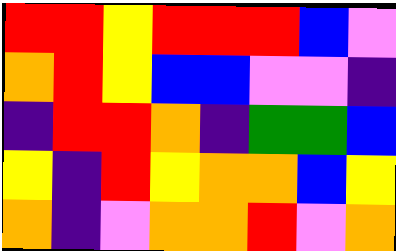[["red", "red", "yellow", "red", "red", "red", "blue", "violet"], ["orange", "red", "yellow", "blue", "blue", "violet", "violet", "indigo"], ["indigo", "red", "red", "orange", "indigo", "green", "green", "blue"], ["yellow", "indigo", "red", "yellow", "orange", "orange", "blue", "yellow"], ["orange", "indigo", "violet", "orange", "orange", "red", "violet", "orange"]]